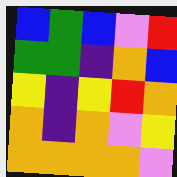[["blue", "green", "blue", "violet", "red"], ["green", "green", "indigo", "orange", "blue"], ["yellow", "indigo", "yellow", "red", "orange"], ["orange", "indigo", "orange", "violet", "yellow"], ["orange", "orange", "orange", "orange", "violet"]]